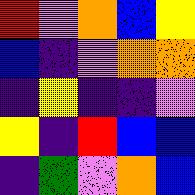[["red", "violet", "orange", "blue", "yellow"], ["blue", "indigo", "violet", "orange", "orange"], ["indigo", "yellow", "indigo", "indigo", "violet"], ["yellow", "indigo", "red", "blue", "blue"], ["indigo", "green", "violet", "orange", "blue"]]